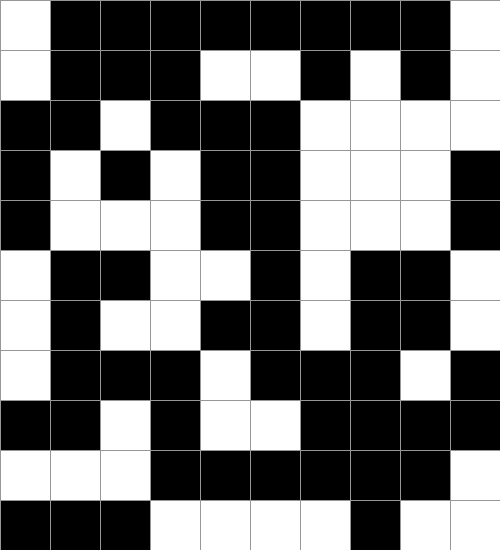[["white", "black", "black", "black", "black", "black", "black", "black", "black", "white"], ["white", "black", "black", "black", "white", "white", "black", "white", "black", "white"], ["black", "black", "white", "black", "black", "black", "white", "white", "white", "white"], ["black", "white", "black", "white", "black", "black", "white", "white", "white", "black"], ["black", "white", "white", "white", "black", "black", "white", "white", "white", "black"], ["white", "black", "black", "white", "white", "black", "white", "black", "black", "white"], ["white", "black", "white", "white", "black", "black", "white", "black", "black", "white"], ["white", "black", "black", "black", "white", "black", "black", "black", "white", "black"], ["black", "black", "white", "black", "white", "white", "black", "black", "black", "black"], ["white", "white", "white", "black", "black", "black", "black", "black", "black", "white"], ["black", "black", "black", "white", "white", "white", "white", "black", "white", "white"]]